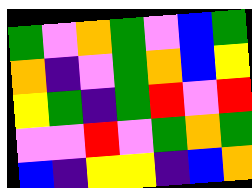[["green", "violet", "orange", "green", "violet", "blue", "green"], ["orange", "indigo", "violet", "green", "orange", "blue", "yellow"], ["yellow", "green", "indigo", "green", "red", "violet", "red"], ["violet", "violet", "red", "violet", "green", "orange", "green"], ["blue", "indigo", "yellow", "yellow", "indigo", "blue", "orange"]]